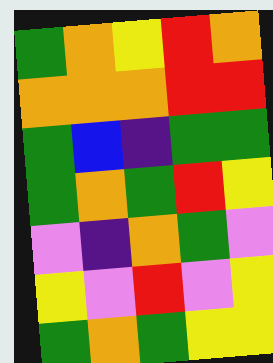[["green", "orange", "yellow", "red", "orange"], ["orange", "orange", "orange", "red", "red"], ["green", "blue", "indigo", "green", "green"], ["green", "orange", "green", "red", "yellow"], ["violet", "indigo", "orange", "green", "violet"], ["yellow", "violet", "red", "violet", "yellow"], ["green", "orange", "green", "yellow", "yellow"]]